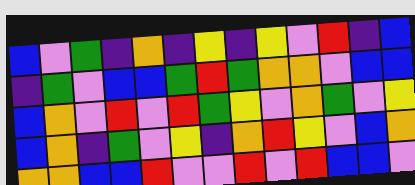[["blue", "violet", "green", "indigo", "orange", "indigo", "yellow", "indigo", "yellow", "violet", "red", "indigo", "blue"], ["indigo", "green", "violet", "blue", "blue", "green", "red", "green", "orange", "orange", "violet", "blue", "blue"], ["blue", "orange", "violet", "red", "violet", "red", "green", "yellow", "violet", "orange", "green", "violet", "yellow"], ["blue", "orange", "indigo", "green", "violet", "yellow", "indigo", "orange", "red", "yellow", "violet", "blue", "orange"], ["orange", "orange", "blue", "blue", "red", "violet", "violet", "red", "violet", "red", "blue", "blue", "violet"]]